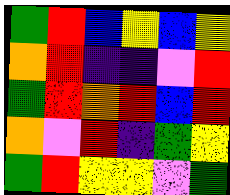[["green", "red", "blue", "yellow", "blue", "yellow"], ["orange", "red", "indigo", "indigo", "violet", "red"], ["green", "red", "orange", "red", "blue", "red"], ["orange", "violet", "red", "indigo", "green", "yellow"], ["green", "red", "yellow", "yellow", "violet", "green"]]